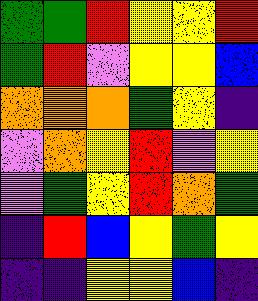[["green", "green", "red", "yellow", "yellow", "red"], ["green", "red", "violet", "yellow", "yellow", "blue"], ["orange", "orange", "orange", "green", "yellow", "indigo"], ["violet", "orange", "yellow", "red", "violet", "yellow"], ["violet", "green", "yellow", "red", "orange", "green"], ["indigo", "red", "blue", "yellow", "green", "yellow"], ["indigo", "indigo", "yellow", "yellow", "blue", "indigo"]]